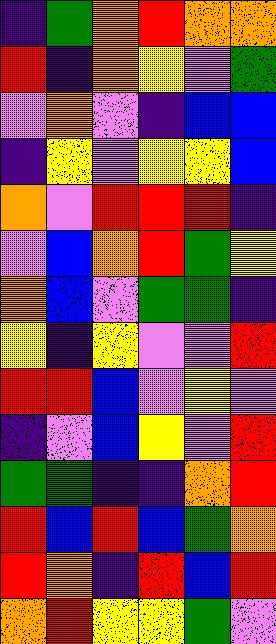[["indigo", "green", "orange", "red", "orange", "orange"], ["red", "indigo", "orange", "yellow", "violet", "green"], ["violet", "orange", "violet", "indigo", "blue", "blue"], ["indigo", "yellow", "violet", "yellow", "yellow", "blue"], ["orange", "violet", "red", "red", "red", "indigo"], ["violet", "blue", "orange", "red", "green", "yellow"], ["orange", "blue", "violet", "green", "green", "indigo"], ["yellow", "indigo", "yellow", "violet", "violet", "red"], ["red", "red", "blue", "violet", "yellow", "violet"], ["indigo", "violet", "blue", "yellow", "violet", "red"], ["green", "green", "indigo", "indigo", "orange", "red"], ["red", "blue", "red", "blue", "green", "orange"], ["red", "orange", "indigo", "red", "blue", "red"], ["orange", "red", "yellow", "yellow", "green", "violet"]]